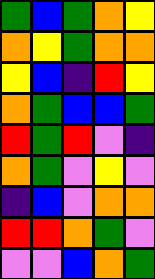[["green", "blue", "green", "orange", "yellow"], ["orange", "yellow", "green", "orange", "orange"], ["yellow", "blue", "indigo", "red", "yellow"], ["orange", "green", "blue", "blue", "green"], ["red", "green", "red", "violet", "indigo"], ["orange", "green", "violet", "yellow", "violet"], ["indigo", "blue", "violet", "orange", "orange"], ["red", "red", "orange", "green", "violet"], ["violet", "violet", "blue", "orange", "green"]]